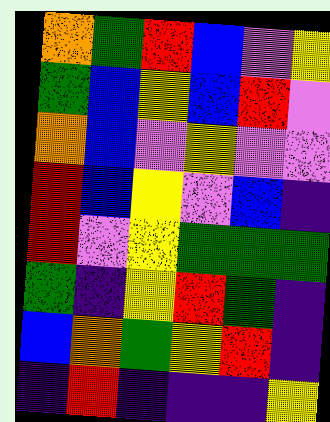[["orange", "green", "red", "blue", "violet", "yellow"], ["green", "blue", "yellow", "blue", "red", "violet"], ["orange", "blue", "violet", "yellow", "violet", "violet"], ["red", "blue", "yellow", "violet", "blue", "indigo"], ["red", "violet", "yellow", "green", "green", "green"], ["green", "indigo", "yellow", "red", "green", "indigo"], ["blue", "orange", "green", "yellow", "red", "indigo"], ["indigo", "red", "indigo", "indigo", "indigo", "yellow"]]